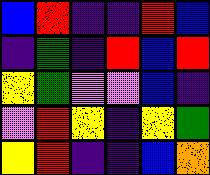[["blue", "red", "indigo", "indigo", "red", "blue"], ["indigo", "green", "indigo", "red", "blue", "red"], ["yellow", "green", "violet", "violet", "blue", "indigo"], ["violet", "red", "yellow", "indigo", "yellow", "green"], ["yellow", "red", "indigo", "indigo", "blue", "orange"]]